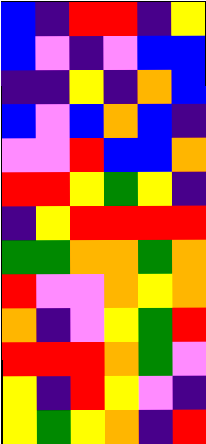[["blue", "indigo", "red", "red", "indigo", "yellow"], ["blue", "violet", "indigo", "violet", "blue", "blue"], ["indigo", "indigo", "yellow", "indigo", "orange", "blue"], ["blue", "violet", "blue", "orange", "blue", "indigo"], ["violet", "violet", "red", "blue", "blue", "orange"], ["red", "red", "yellow", "green", "yellow", "indigo"], ["indigo", "yellow", "red", "red", "red", "red"], ["green", "green", "orange", "orange", "green", "orange"], ["red", "violet", "violet", "orange", "yellow", "orange"], ["orange", "indigo", "violet", "yellow", "green", "red"], ["red", "red", "red", "orange", "green", "violet"], ["yellow", "indigo", "red", "yellow", "violet", "indigo"], ["yellow", "green", "yellow", "orange", "indigo", "red"]]